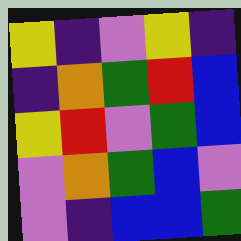[["yellow", "indigo", "violet", "yellow", "indigo"], ["indigo", "orange", "green", "red", "blue"], ["yellow", "red", "violet", "green", "blue"], ["violet", "orange", "green", "blue", "violet"], ["violet", "indigo", "blue", "blue", "green"]]